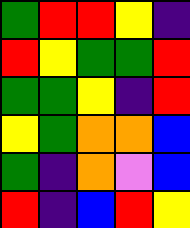[["green", "red", "red", "yellow", "indigo"], ["red", "yellow", "green", "green", "red"], ["green", "green", "yellow", "indigo", "red"], ["yellow", "green", "orange", "orange", "blue"], ["green", "indigo", "orange", "violet", "blue"], ["red", "indigo", "blue", "red", "yellow"]]